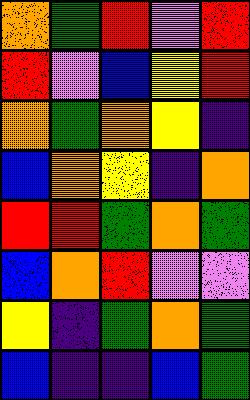[["orange", "green", "red", "violet", "red"], ["red", "violet", "blue", "yellow", "red"], ["orange", "green", "orange", "yellow", "indigo"], ["blue", "orange", "yellow", "indigo", "orange"], ["red", "red", "green", "orange", "green"], ["blue", "orange", "red", "violet", "violet"], ["yellow", "indigo", "green", "orange", "green"], ["blue", "indigo", "indigo", "blue", "green"]]